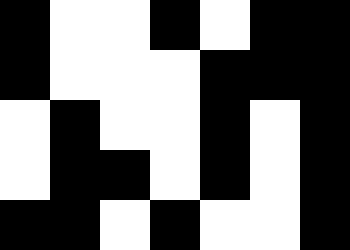[["black", "white", "white", "black", "white", "black", "black"], ["black", "white", "white", "white", "black", "black", "black"], ["white", "black", "white", "white", "black", "white", "black"], ["white", "black", "black", "white", "black", "white", "black"], ["black", "black", "white", "black", "white", "white", "black"]]